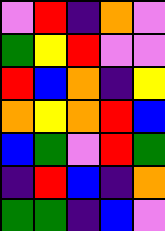[["violet", "red", "indigo", "orange", "violet"], ["green", "yellow", "red", "violet", "violet"], ["red", "blue", "orange", "indigo", "yellow"], ["orange", "yellow", "orange", "red", "blue"], ["blue", "green", "violet", "red", "green"], ["indigo", "red", "blue", "indigo", "orange"], ["green", "green", "indigo", "blue", "violet"]]